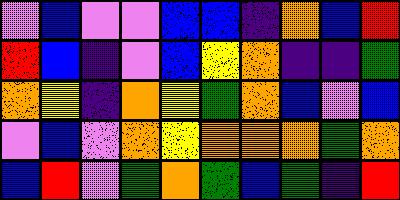[["violet", "blue", "violet", "violet", "blue", "blue", "indigo", "orange", "blue", "red"], ["red", "blue", "indigo", "violet", "blue", "yellow", "orange", "indigo", "indigo", "green"], ["orange", "yellow", "indigo", "orange", "yellow", "green", "orange", "blue", "violet", "blue"], ["violet", "blue", "violet", "orange", "yellow", "orange", "orange", "orange", "green", "orange"], ["blue", "red", "violet", "green", "orange", "green", "blue", "green", "indigo", "red"]]